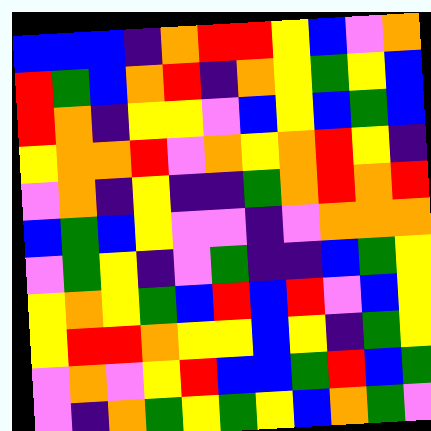[["blue", "blue", "blue", "indigo", "orange", "red", "red", "yellow", "blue", "violet", "orange"], ["red", "green", "blue", "orange", "red", "indigo", "orange", "yellow", "green", "yellow", "blue"], ["red", "orange", "indigo", "yellow", "yellow", "violet", "blue", "yellow", "blue", "green", "blue"], ["yellow", "orange", "orange", "red", "violet", "orange", "yellow", "orange", "red", "yellow", "indigo"], ["violet", "orange", "indigo", "yellow", "indigo", "indigo", "green", "orange", "red", "orange", "red"], ["blue", "green", "blue", "yellow", "violet", "violet", "indigo", "violet", "orange", "orange", "orange"], ["violet", "green", "yellow", "indigo", "violet", "green", "indigo", "indigo", "blue", "green", "yellow"], ["yellow", "orange", "yellow", "green", "blue", "red", "blue", "red", "violet", "blue", "yellow"], ["yellow", "red", "red", "orange", "yellow", "yellow", "blue", "yellow", "indigo", "green", "yellow"], ["violet", "orange", "violet", "yellow", "red", "blue", "blue", "green", "red", "blue", "green"], ["violet", "indigo", "orange", "green", "yellow", "green", "yellow", "blue", "orange", "green", "violet"]]